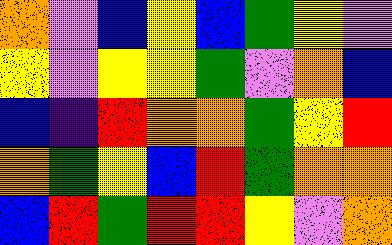[["orange", "violet", "blue", "yellow", "blue", "green", "yellow", "violet"], ["yellow", "violet", "yellow", "yellow", "green", "violet", "orange", "blue"], ["blue", "indigo", "red", "orange", "orange", "green", "yellow", "red"], ["orange", "green", "yellow", "blue", "red", "green", "orange", "orange"], ["blue", "red", "green", "red", "red", "yellow", "violet", "orange"]]